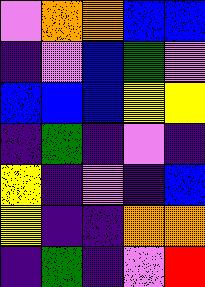[["violet", "orange", "orange", "blue", "blue"], ["indigo", "violet", "blue", "green", "violet"], ["blue", "blue", "blue", "yellow", "yellow"], ["indigo", "green", "indigo", "violet", "indigo"], ["yellow", "indigo", "violet", "indigo", "blue"], ["yellow", "indigo", "indigo", "orange", "orange"], ["indigo", "green", "indigo", "violet", "red"]]